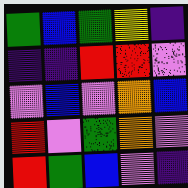[["green", "blue", "green", "yellow", "indigo"], ["indigo", "indigo", "red", "red", "violet"], ["violet", "blue", "violet", "orange", "blue"], ["red", "violet", "green", "orange", "violet"], ["red", "green", "blue", "violet", "indigo"]]